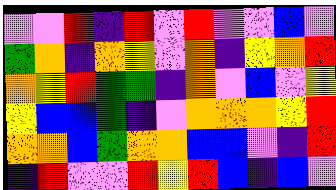[["violet", "violet", "red", "indigo", "red", "violet", "red", "violet", "violet", "blue", "violet"], ["green", "orange", "indigo", "orange", "yellow", "violet", "orange", "indigo", "yellow", "orange", "red"], ["orange", "yellow", "red", "green", "green", "indigo", "orange", "violet", "blue", "violet", "yellow"], ["yellow", "blue", "blue", "green", "indigo", "violet", "orange", "orange", "orange", "yellow", "red"], ["orange", "orange", "blue", "green", "orange", "orange", "blue", "blue", "violet", "indigo", "red"], ["indigo", "red", "violet", "violet", "red", "yellow", "red", "blue", "indigo", "blue", "violet"]]